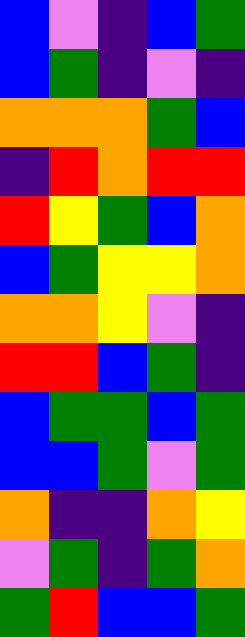[["blue", "violet", "indigo", "blue", "green"], ["blue", "green", "indigo", "violet", "indigo"], ["orange", "orange", "orange", "green", "blue"], ["indigo", "red", "orange", "red", "red"], ["red", "yellow", "green", "blue", "orange"], ["blue", "green", "yellow", "yellow", "orange"], ["orange", "orange", "yellow", "violet", "indigo"], ["red", "red", "blue", "green", "indigo"], ["blue", "green", "green", "blue", "green"], ["blue", "blue", "green", "violet", "green"], ["orange", "indigo", "indigo", "orange", "yellow"], ["violet", "green", "indigo", "green", "orange"], ["green", "red", "blue", "blue", "green"]]